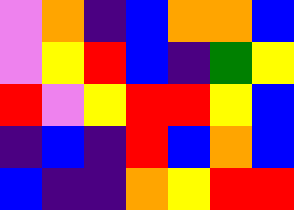[["violet", "orange", "indigo", "blue", "orange", "orange", "blue"], ["violet", "yellow", "red", "blue", "indigo", "green", "yellow"], ["red", "violet", "yellow", "red", "red", "yellow", "blue"], ["indigo", "blue", "indigo", "red", "blue", "orange", "blue"], ["blue", "indigo", "indigo", "orange", "yellow", "red", "red"]]